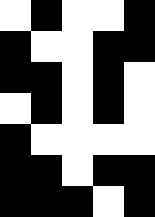[["white", "black", "white", "white", "black"], ["black", "white", "white", "black", "black"], ["black", "black", "white", "black", "white"], ["white", "black", "white", "black", "white"], ["black", "white", "white", "white", "white"], ["black", "black", "white", "black", "black"], ["black", "black", "black", "white", "black"]]